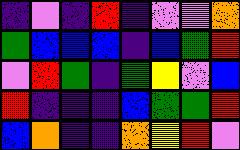[["indigo", "violet", "indigo", "red", "indigo", "violet", "violet", "orange"], ["green", "blue", "blue", "blue", "indigo", "blue", "green", "red"], ["violet", "red", "green", "indigo", "green", "yellow", "violet", "blue"], ["red", "indigo", "indigo", "indigo", "blue", "green", "green", "red"], ["blue", "orange", "indigo", "indigo", "orange", "yellow", "red", "violet"]]